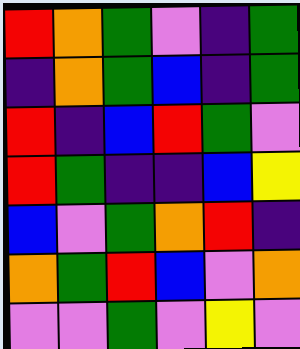[["red", "orange", "green", "violet", "indigo", "green"], ["indigo", "orange", "green", "blue", "indigo", "green"], ["red", "indigo", "blue", "red", "green", "violet"], ["red", "green", "indigo", "indigo", "blue", "yellow"], ["blue", "violet", "green", "orange", "red", "indigo"], ["orange", "green", "red", "blue", "violet", "orange"], ["violet", "violet", "green", "violet", "yellow", "violet"]]